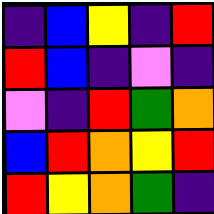[["indigo", "blue", "yellow", "indigo", "red"], ["red", "blue", "indigo", "violet", "indigo"], ["violet", "indigo", "red", "green", "orange"], ["blue", "red", "orange", "yellow", "red"], ["red", "yellow", "orange", "green", "indigo"]]